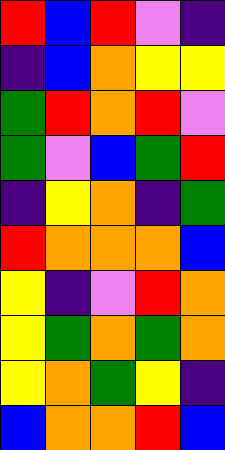[["red", "blue", "red", "violet", "indigo"], ["indigo", "blue", "orange", "yellow", "yellow"], ["green", "red", "orange", "red", "violet"], ["green", "violet", "blue", "green", "red"], ["indigo", "yellow", "orange", "indigo", "green"], ["red", "orange", "orange", "orange", "blue"], ["yellow", "indigo", "violet", "red", "orange"], ["yellow", "green", "orange", "green", "orange"], ["yellow", "orange", "green", "yellow", "indigo"], ["blue", "orange", "orange", "red", "blue"]]